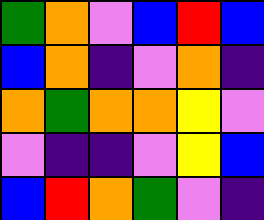[["green", "orange", "violet", "blue", "red", "blue"], ["blue", "orange", "indigo", "violet", "orange", "indigo"], ["orange", "green", "orange", "orange", "yellow", "violet"], ["violet", "indigo", "indigo", "violet", "yellow", "blue"], ["blue", "red", "orange", "green", "violet", "indigo"]]